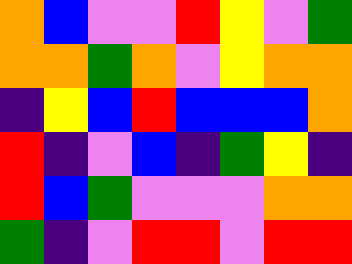[["orange", "blue", "violet", "violet", "red", "yellow", "violet", "green"], ["orange", "orange", "green", "orange", "violet", "yellow", "orange", "orange"], ["indigo", "yellow", "blue", "red", "blue", "blue", "blue", "orange"], ["red", "indigo", "violet", "blue", "indigo", "green", "yellow", "indigo"], ["red", "blue", "green", "violet", "violet", "violet", "orange", "orange"], ["green", "indigo", "violet", "red", "red", "violet", "red", "red"]]